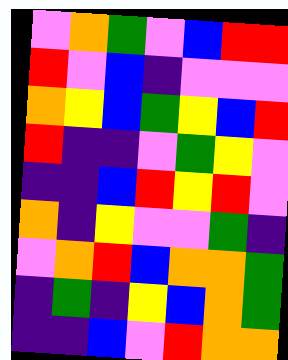[["violet", "orange", "green", "violet", "blue", "red", "red"], ["red", "violet", "blue", "indigo", "violet", "violet", "violet"], ["orange", "yellow", "blue", "green", "yellow", "blue", "red"], ["red", "indigo", "indigo", "violet", "green", "yellow", "violet"], ["indigo", "indigo", "blue", "red", "yellow", "red", "violet"], ["orange", "indigo", "yellow", "violet", "violet", "green", "indigo"], ["violet", "orange", "red", "blue", "orange", "orange", "green"], ["indigo", "green", "indigo", "yellow", "blue", "orange", "green"], ["indigo", "indigo", "blue", "violet", "red", "orange", "orange"]]